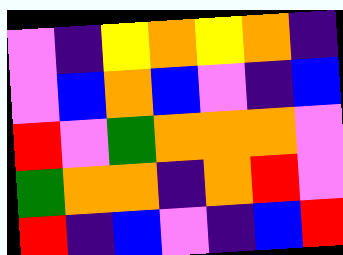[["violet", "indigo", "yellow", "orange", "yellow", "orange", "indigo"], ["violet", "blue", "orange", "blue", "violet", "indigo", "blue"], ["red", "violet", "green", "orange", "orange", "orange", "violet"], ["green", "orange", "orange", "indigo", "orange", "red", "violet"], ["red", "indigo", "blue", "violet", "indigo", "blue", "red"]]